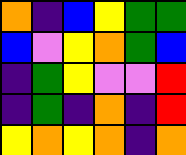[["orange", "indigo", "blue", "yellow", "green", "green"], ["blue", "violet", "yellow", "orange", "green", "blue"], ["indigo", "green", "yellow", "violet", "violet", "red"], ["indigo", "green", "indigo", "orange", "indigo", "red"], ["yellow", "orange", "yellow", "orange", "indigo", "orange"]]